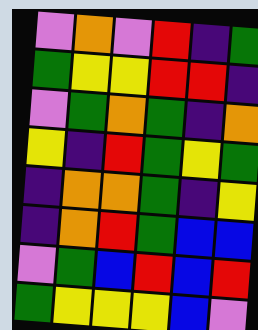[["violet", "orange", "violet", "red", "indigo", "green"], ["green", "yellow", "yellow", "red", "red", "indigo"], ["violet", "green", "orange", "green", "indigo", "orange"], ["yellow", "indigo", "red", "green", "yellow", "green"], ["indigo", "orange", "orange", "green", "indigo", "yellow"], ["indigo", "orange", "red", "green", "blue", "blue"], ["violet", "green", "blue", "red", "blue", "red"], ["green", "yellow", "yellow", "yellow", "blue", "violet"]]